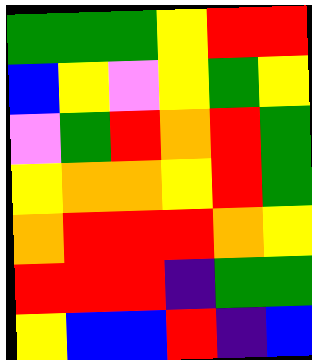[["green", "green", "green", "yellow", "red", "red"], ["blue", "yellow", "violet", "yellow", "green", "yellow"], ["violet", "green", "red", "orange", "red", "green"], ["yellow", "orange", "orange", "yellow", "red", "green"], ["orange", "red", "red", "red", "orange", "yellow"], ["red", "red", "red", "indigo", "green", "green"], ["yellow", "blue", "blue", "red", "indigo", "blue"]]